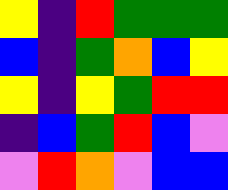[["yellow", "indigo", "red", "green", "green", "green"], ["blue", "indigo", "green", "orange", "blue", "yellow"], ["yellow", "indigo", "yellow", "green", "red", "red"], ["indigo", "blue", "green", "red", "blue", "violet"], ["violet", "red", "orange", "violet", "blue", "blue"]]